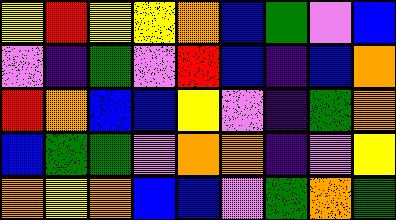[["yellow", "red", "yellow", "yellow", "orange", "blue", "green", "violet", "blue"], ["violet", "indigo", "green", "violet", "red", "blue", "indigo", "blue", "orange"], ["red", "orange", "blue", "blue", "yellow", "violet", "indigo", "green", "orange"], ["blue", "green", "green", "violet", "orange", "orange", "indigo", "violet", "yellow"], ["orange", "yellow", "orange", "blue", "blue", "violet", "green", "orange", "green"]]